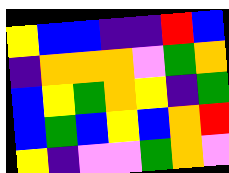[["yellow", "blue", "blue", "indigo", "indigo", "red", "blue"], ["indigo", "orange", "orange", "orange", "violet", "green", "orange"], ["blue", "yellow", "green", "orange", "yellow", "indigo", "green"], ["blue", "green", "blue", "yellow", "blue", "orange", "red"], ["yellow", "indigo", "violet", "violet", "green", "orange", "violet"]]